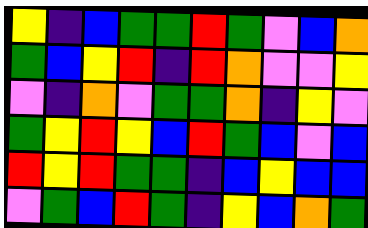[["yellow", "indigo", "blue", "green", "green", "red", "green", "violet", "blue", "orange"], ["green", "blue", "yellow", "red", "indigo", "red", "orange", "violet", "violet", "yellow"], ["violet", "indigo", "orange", "violet", "green", "green", "orange", "indigo", "yellow", "violet"], ["green", "yellow", "red", "yellow", "blue", "red", "green", "blue", "violet", "blue"], ["red", "yellow", "red", "green", "green", "indigo", "blue", "yellow", "blue", "blue"], ["violet", "green", "blue", "red", "green", "indigo", "yellow", "blue", "orange", "green"]]